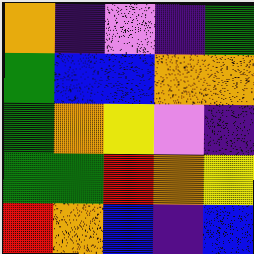[["orange", "indigo", "violet", "indigo", "green"], ["green", "blue", "blue", "orange", "orange"], ["green", "orange", "yellow", "violet", "indigo"], ["green", "green", "red", "orange", "yellow"], ["red", "orange", "blue", "indigo", "blue"]]